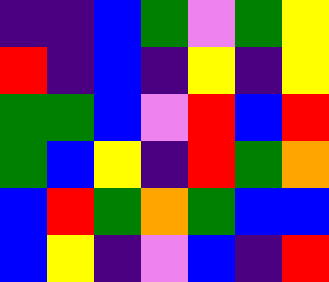[["indigo", "indigo", "blue", "green", "violet", "green", "yellow"], ["red", "indigo", "blue", "indigo", "yellow", "indigo", "yellow"], ["green", "green", "blue", "violet", "red", "blue", "red"], ["green", "blue", "yellow", "indigo", "red", "green", "orange"], ["blue", "red", "green", "orange", "green", "blue", "blue"], ["blue", "yellow", "indigo", "violet", "blue", "indigo", "red"]]